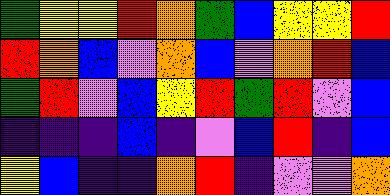[["green", "yellow", "yellow", "red", "orange", "green", "blue", "yellow", "yellow", "red"], ["red", "orange", "blue", "violet", "orange", "blue", "violet", "orange", "red", "blue"], ["green", "red", "violet", "blue", "yellow", "red", "green", "red", "violet", "blue"], ["indigo", "indigo", "indigo", "blue", "indigo", "violet", "blue", "red", "indigo", "blue"], ["yellow", "blue", "indigo", "indigo", "orange", "red", "indigo", "violet", "violet", "orange"]]